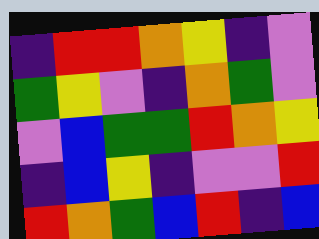[["indigo", "red", "red", "orange", "yellow", "indigo", "violet"], ["green", "yellow", "violet", "indigo", "orange", "green", "violet"], ["violet", "blue", "green", "green", "red", "orange", "yellow"], ["indigo", "blue", "yellow", "indigo", "violet", "violet", "red"], ["red", "orange", "green", "blue", "red", "indigo", "blue"]]